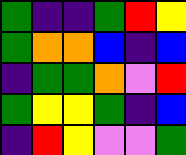[["green", "indigo", "indigo", "green", "red", "yellow"], ["green", "orange", "orange", "blue", "indigo", "blue"], ["indigo", "green", "green", "orange", "violet", "red"], ["green", "yellow", "yellow", "green", "indigo", "blue"], ["indigo", "red", "yellow", "violet", "violet", "green"]]